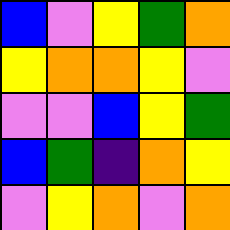[["blue", "violet", "yellow", "green", "orange"], ["yellow", "orange", "orange", "yellow", "violet"], ["violet", "violet", "blue", "yellow", "green"], ["blue", "green", "indigo", "orange", "yellow"], ["violet", "yellow", "orange", "violet", "orange"]]